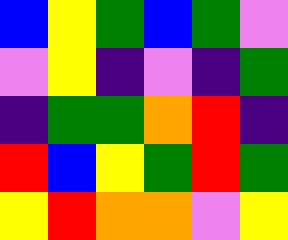[["blue", "yellow", "green", "blue", "green", "violet"], ["violet", "yellow", "indigo", "violet", "indigo", "green"], ["indigo", "green", "green", "orange", "red", "indigo"], ["red", "blue", "yellow", "green", "red", "green"], ["yellow", "red", "orange", "orange", "violet", "yellow"]]